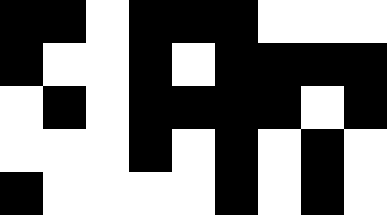[["black", "black", "white", "black", "black", "black", "white", "white", "white"], ["black", "white", "white", "black", "white", "black", "black", "black", "black"], ["white", "black", "white", "black", "black", "black", "black", "white", "black"], ["white", "white", "white", "black", "white", "black", "white", "black", "white"], ["black", "white", "white", "white", "white", "black", "white", "black", "white"]]